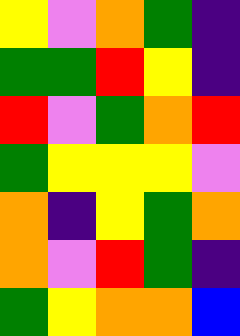[["yellow", "violet", "orange", "green", "indigo"], ["green", "green", "red", "yellow", "indigo"], ["red", "violet", "green", "orange", "red"], ["green", "yellow", "yellow", "yellow", "violet"], ["orange", "indigo", "yellow", "green", "orange"], ["orange", "violet", "red", "green", "indigo"], ["green", "yellow", "orange", "orange", "blue"]]